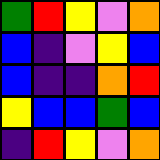[["green", "red", "yellow", "violet", "orange"], ["blue", "indigo", "violet", "yellow", "blue"], ["blue", "indigo", "indigo", "orange", "red"], ["yellow", "blue", "blue", "green", "blue"], ["indigo", "red", "yellow", "violet", "orange"]]